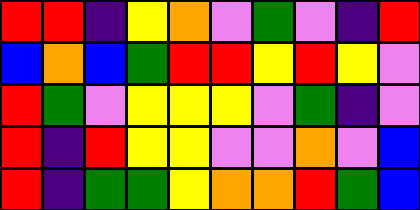[["red", "red", "indigo", "yellow", "orange", "violet", "green", "violet", "indigo", "red"], ["blue", "orange", "blue", "green", "red", "red", "yellow", "red", "yellow", "violet"], ["red", "green", "violet", "yellow", "yellow", "yellow", "violet", "green", "indigo", "violet"], ["red", "indigo", "red", "yellow", "yellow", "violet", "violet", "orange", "violet", "blue"], ["red", "indigo", "green", "green", "yellow", "orange", "orange", "red", "green", "blue"]]